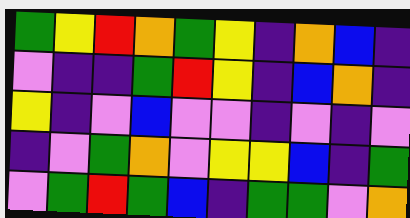[["green", "yellow", "red", "orange", "green", "yellow", "indigo", "orange", "blue", "indigo"], ["violet", "indigo", "indigo", "green", "red", "yellow", "indigo", "blue", "orange", "indigo"], ["yellow", "indigo", "violet", "blue", "violet", "violet", "indigo", "violet", "indigo", "violet"], ["indigo", "violet", "green", "orange", "violet", "yellow", "yellow", "blue", "indigo", "green"], ["violet", "green", "red", "green", "blue", "indigo", "green", "green", "violet", "orange"]]